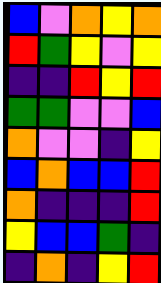[["blue", "violet", "orange", "yellow", "orange"], ["red", "green", "yellow", "violet", "yellow"], ["indigo", "indigo", "red", "yellow", "red"], ["green", "green", "violet", "violet", "blue"], ["orange", "violet", "violet", "indigo", "yellow"], ["blue", "orange", "blue", "blue", "red"], ["orange", "indigo", "indigo", "indigo", "red"], ["yellow", "blue", "blue", "green", "indigo"], ["indigo", "orange", "indigo", "yellow", "red"]]